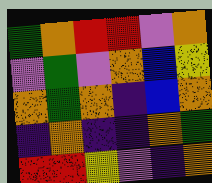[["green", "orange", "red", "red", "violet", "orange"], ["violet", "green", "violet", "orange", "blue", "yellow"], ["orange", "green", "orange", "indigo", "blue", "orange"], ["indigo", "orange", "indigo", "indigo", "orange", "green"], ["red", "red", "yellow", "violet", "indigo", "orange"]]